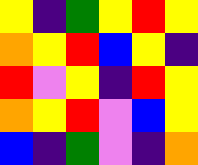[["yellow", "indigo", "green", "yellow", "red", "yellow"], ["orange", "yellow", "red", "blue", "yellow", "indigo"], ["red", "violet", "yellow", "indigo", "red", "yellow"], ["orange", "yellow", "red", "violet", "blue", "yellow"], ["blue", "indigo", "green", "violet", "indigo", "orange"]]